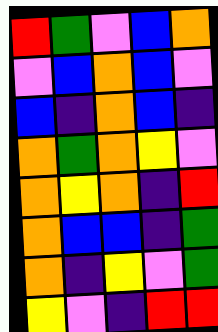[["red", "green", "violet", "blue", "orange"], ["violet", "blue", "orange", "blue", "violet"], ["blue", "indigo", "orange", "blue", "indigo"], ["orange", "green", "orange", "yellow", "violet"], ["orange", "yellow", "orange", "indigo", "red"], ["orange", "blue", "blue", "indigo", "green"], ["orange", "indigo", "yellow", "violet", "green"], ["yellow", "violet", "indigo", "red", "red"]]